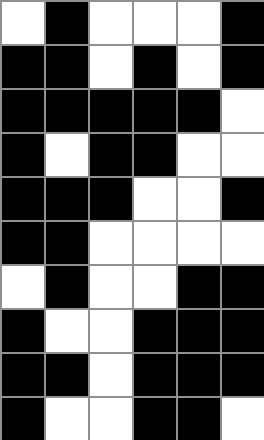[["white", "black", "white", "white", "white", "black"], ["black", "black", "white", "black", "white", "black"], ["black", "black", "black", "black", "black", "white"], ["black", "white", "black", "black", "white", "white"], ["black", "black", "black", "white", "white", "black"], ["black", "black", "white", "white", "white", "white"], ["white", "black", "white", "white", "black", "black"], ["black", "white", "white", "black", "black", "black"], ["black", "black", "white", "black", "black", "black"], ["black", "white", "white", "black", "black", "white"]]